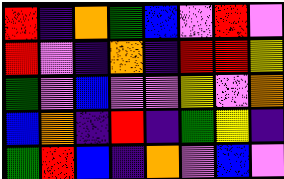[["red", "indigo", "orange", "green", "blue", "violet", "red", "violet"], ["red", "violet", "indigo", "orange", "indigo", "red", "red", "yellow"], ["green", "violet", "blue", "violet", "violet", "yellow", "violet", "orange"], ["blue", "orange", "indigo", "red", "indigo", "green", "yellow", "indigo"], ["green", "red", "blue", "indigo", "orange", "violet", "blue", "violet"]]